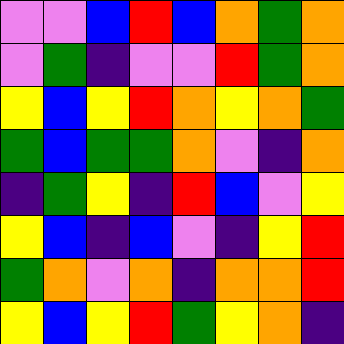[["violet", "violet", "blue", "red", "blue", "orange", "green", "orange"], ["violet", "green", "indigo", "violet", "violet", "red", "green", "orange"], ["yellow", "blue", "yellow", "red", "orange", "yellow", "orange", "green"], ["green", "blue", "green", "green", "orange", "violet", "indigo", "orange"], ["indigo", "green", "yellow", "indigo", "red", "blue", "violet", "yellow"], ["yellow", "blue", "indigo", "blue", "violet", "indigo", "yellow", "red"], ["green", "orange", "violet", "orange", "indigo", "orange", "orange", "red"], ["yellow", "blue", "yellow", "red", "green", "yellow", "orange", "indigo"]]